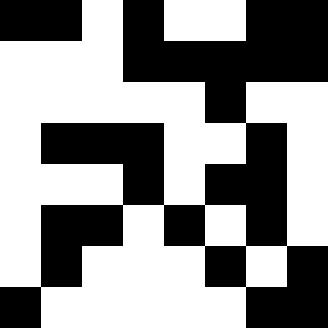[["black", "black", "white", "black", "white", "white", "black", "black"], ["white", "white", "white", "black", "black", "black", "black", "black"], ["white", "white", "white", "white", "white", "black", "white", "white"], ["white", "black", "black", "black", "white", "white", "black", "white"], ["white", "white", "white", "black", "white", "black", "black", "white"], ["white", "black", "black", "white", "black", "white", "black", "white"], ["white", "black", "white", "white", "white", "black", "white", "black"], ["black", "white", "white", "white", "white", "white", "black", "black"]]